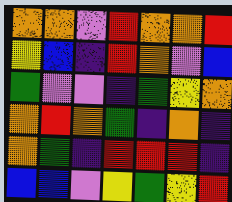[["orange", "orange", "violet", "red", "orange", "orange", "red"], ["yellow", "blue", "indigo", "red", "orange", "violet", "blue"], ["green", "violet", "violet", "indigo", "green", "yellow", "orange"], ["orange", "red", "orange", "green", "indigo", "orange", "indigo"], ["orange", "green", "indigo", "red", "red", "red", "indigo"], ["blue", "blue", "violet", "yellow", "green", "yellow", "red"]]